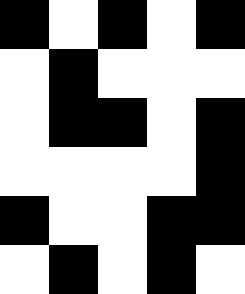[["black", "white", "black", "white", "black"], ["white", "black", "white", "white", "white"], ["white", "black", "black", "white", "black"], ["white", "white", "white", "white", "black"], ["black", "white", "white", "black", "black"], ["white", "black", "white", "black", "white"]]